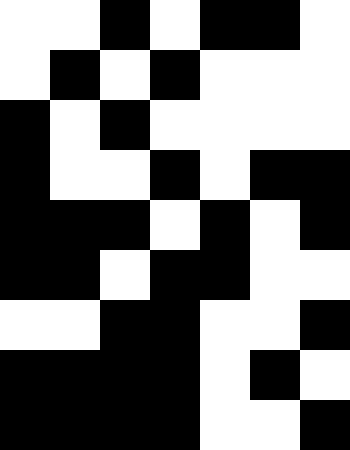[["white", "white", "black", "white", "black", "black", "white"], ["white", "black", "white", "black", "white", "white", "white"], ["black", "white", "black", "white", "white", "white", "white"], ["black", "white", "white", "black", "white", "black", "black"], ["black", "black", "black", "white", "black", "white", "black"], ["black", "black", "white", "black", "black", "white", "white"], ["white", "white", "black", "black", "white", "white", "black"], ["black", "black", "black", "black", "white", "black", "white"], ["black", "black", "black", "black", "white", "white", "black"]]